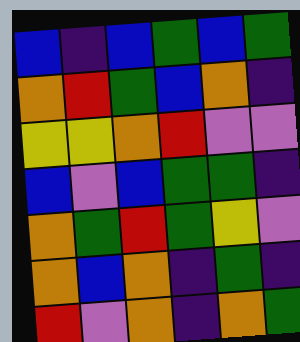[["blue", "indigo", "blue", "green", "blue", "green"], ["orange", "red", "green", "blue", "orange", "indigo"], ["yellow", "yellow", "orange", "red", "violet", "violet"], ["blue", "violet", "blue", "green", "green", "indigo"], ["orange", "green", "red", "green", "yellow", "violet"], ["orange", "blue", "orange", "indigo", "green", "indigo"], ["red", "violet", "orange", "indigo", "orange", "green"]]